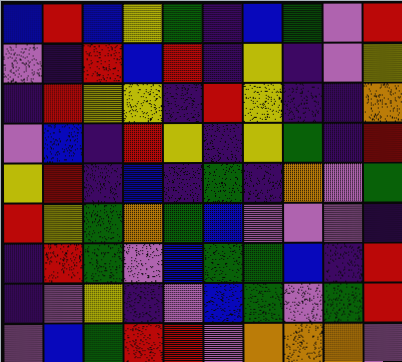[["blue", "red", "blue", "yellow", "green", "indigo", "blue", "green", "violet", "red"], ["violet", "indigo", "red", "blue", "red", "indigo", "yellow", "indigo", "violet", "yellow"], ["indigo", "red", "yellow", "yellow", "indigo", "red", "yellow", "indigo", "indigo", "orange"], ["violet", "blue", "indigo", "red", "yellow", "indigo", "yellow", "green", "indigo", "red"], ["yellow", "red", "indigo", "blue", "indigo", "green", "indigo", "orange", "violet", "green"], ["red", "yellow", "green", "orange", "green", "blue", "violet", "violet", "violet", "indigo"], ["indigo", "red", "green", "violet", "blue", "green", "green", "blue", "indigo", "red"], ["indigo", "violet", "yellow", "indigo", "violet", "blue", "green", "violet", "green", "red"], ["violet", "blue", "green", "red", "red", "violet", "orange", "orange", "orange", "violet"]]